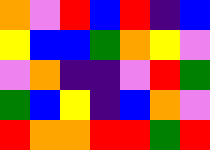[["orange", "violet", "red", "blue", "red", "indigo", "blue"], ["yellow", "blue", "blue", "green", "orange", "yellow", "violet"], ["violet", "orange", "indigo", "indigo", "violet", "red", "green"], ["green", "blue", "yellow", "indigo", "blue", "orange", "violet"], ["red", "orange", "orange", "red", "red", "green", "red"]]